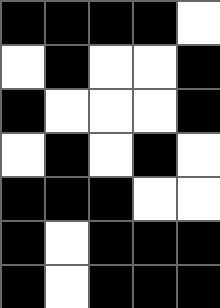[["black", "black", "black", "black", "white"], ["white", "black", "white", "white", "black"], ["black", "white", "white", "white", "black"], ["white", "black", "white", "black", "white"], ["black", "black", "black", "white", "white"], ["black", "white", "black", "black", "black"], ["black", "white", "black", "black", "black"]]